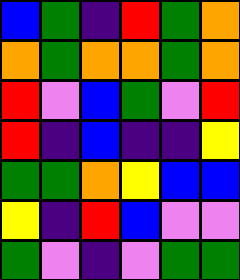[["blue", "green", "indigo", "red", "green", "orange"], ["orange", "green", "orange", "orange", "green", "orange"], ["red", "violet", "blue", "green", "violet", "red"], ["red", "indigo", "blue", "indigo", "indigo", "yellow"], ["green", "green", "orange", "yellow", "blue", "blue"], ["yellow", "indigo", "red", "blue", "violet", "violet"], ["green", "violet", "indigo", "violet", "green", "green"]]